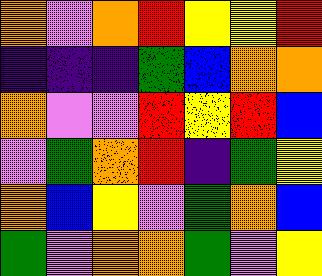[["orange", "violet", "orange", "red", "yellow", "yellow", "red"], ["indigo", "indigo", "indigo", "green", "blue", "orange", "orange"], ["orange", "violet", "violet", "red", "yellow", "red", "blue"], ["violet", "green", "orange", "red", "indigo", "green", "yellow"], ["orange", "blue", "yellow", "violet", "green", "orange", "blue"], ["green", "violet", "orange", "orange", "green", "violet", "yellow"]]